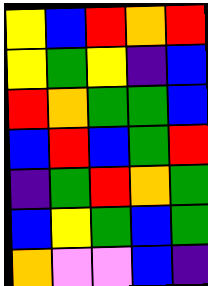[["yellow", "blue", "red", "orange", "red"], ["yellow", "green", "yellow", "indigo", "blue"], ["red", "orange", "green", "green", "blue"], ["blue", "red", "blue", "green", "red"], ["indigo", "green", "red", "orange", "green"], ["blue", "yellow", "green", "blue", "green"], ["orange", "violet", "violet", "blue", "indigo"]]